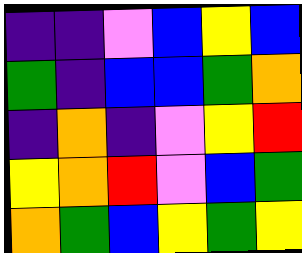[["indigo", "indigo", "violet", "blue", "yellow", "blue"], ["green", "indigo", "blue", "blue", "green", "orange"], ["indigo", "orange", "indigo", "violet", "yellow", "red"], ["yellow", "orange", "red", "violet", "blue", "green"], ["orange", "green", "blue", "yellow", "green", "yellow"]]